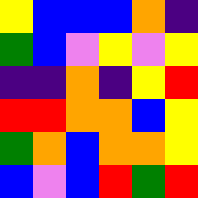[["yellow", "blue", "blue", "blue", "orange", "indigo"], ["green", "blue", "violet", "yellow", "violet", "yellow"], ["indigo", "indigo", "orange", "indigo", "yellow", "red"], ["red", "red", "orange", "orange", "blue", "yellow"], ["green", "orange", "blue", "orange", "orange", "yellow"], ["blue", "violet", "blue", "red", "green", "red"]]